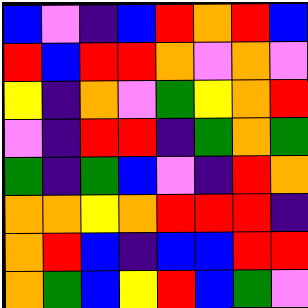[["blue", "violet", "indigo", "blue", "red", "orange", "red", "blue"], ["red", "blue", "red", "red", "orange", "violet", "orange", "violet"], ["yellow", "indigo", "orange", "violet", "green", "yellow", "orange", "red"], ["violet", "indigo", "red", "red", "indigo", "green", "orange", "green"], ["green", "indigo", "green", "blue", "violet", "indigo", "red", "orange"], ["orange", "orange", "yellow", "orange", "red", "red", "red", "indigo"], ["orange", "red", "blue", "indigo", "blue", "blue", "red", "red"], ["orange", "green", "blue", "yellow", "red", "blue", "green", "violet"]]